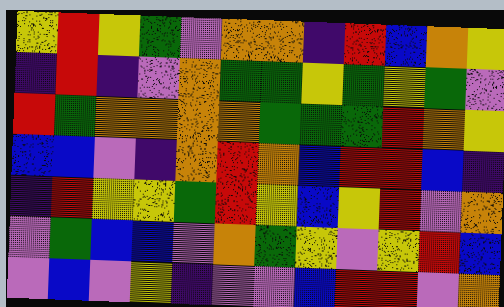[["yellow", "red", "yellow", "green", "violet", "orange", "orange", "indigo", "red", "blue", "orange", "yellow"], ["indigo", "red", "indigo", "violet", "orange", "green", "green", "yellow", "green", "yellow", "green", "violet"], ["red", "green", "orange", "orange", "orange", "orange", "green", "green", "green", "red", "orange", "yellow"], ["blue", "blue", "violet", "indigo", "orange", "red", "orange", "blue", "red", "red", "blue", "indigo"], ["indigo", "red", "yellow", "yellow", "green", "red", "yellow", "blue", "yellow", "red", "violet", "orange"], ["violet", "green", "blue", "blue", "violet", "orange", "green", "yellow", "violet", "yellow", "red", "blue"], ["violet", "blue", "violet", "yellow", "indigo", "violet", "violet", "blue", "red", "red", "violet", "orange"]]